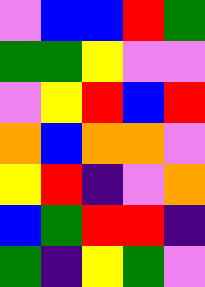[["violet", "blue", "blue", "red", "green"], ["green", "green", "yellow", "violet", "violet"], ["violet", "yellow", "red", "blue", "red"], ["orange", "blue", "orange", "orange", "violet"], ["yellow", "red", "indigo", "violet", "orange"], ["blue", "green", "red", "red", "indigo"], ["green", "indigo", "yellow", "green", "violet"]]